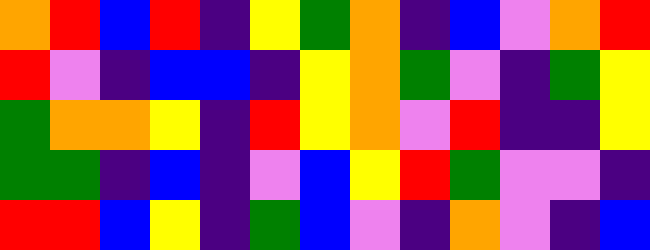[["orange", "red", "blue", "red", "indigo", "yellow", "green", "orange", "indigo", "blue", "violet", "orange", "red"], ["red", "violet", "indigo", "blue", "blue", "indigo", "yellow", "orange", "green", "violet", "indigo", "green", "yellow"], ["green", "orange", "orange", "yellow", "indigo", "red", "yellow", "orange", "violet", "red", "indigo", "indigo", "yellow"], ["green", "green", "indigo", "blue", "indigo", "violet", "blue", "yellow", "red", "green", "violet", "violet", "indigo"], ["red", "red", "blue", "yellow", "indigo", "green", "blue", "violet", "indigo", "orange", "violet", "indigo", "blue"]]